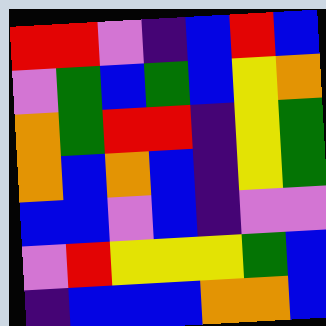[["red", "red", "violet", "indigo", "blue", "red", "blue"], ["violet", "green", "blue", "green", "blue", "yellow", "orange"], ["orange", "green", "red", "red", "indigo", "yellow", "green"], ["orange", "blue", "orange", "blue", "indigo", "yellow", "green"], ["blue", "blue", "violet", "blue", "indigo", "violet", "violet"], ["violet", "red", "yellow", "yellow", "yellow", "green", "blue"], ["indigo", "blue", "blue", "blue", "orange", "orange", "blue"]]